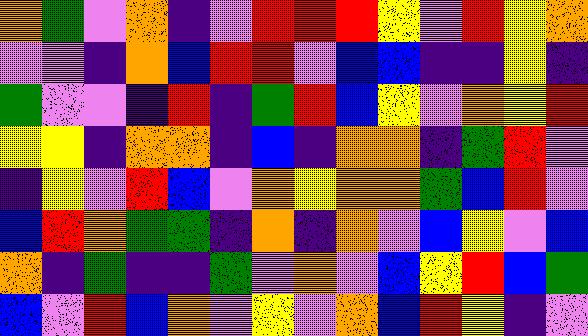[["orange", "green", "violet", "orange", "indigo", "violet", "red", "red", "red", "yellow", "violet", "red", "yellow", "orange"], ["violet", "violet", "indigo", "orange", "blue", "red", "red", "violet", "blue", "blue", "indigo", "indigo", "yellow", "indigo"], ["green", "violet", "violet", "indigo", "red", "indigo", "green", "red", "blue", "yellow", "violet", "orange", "yellow", "red"], ["yellow", "yellow", "indigo", "orange", "orange", "indigo", "blue", "indigo", "orange", "orange", "indigo", "green", "red", "violet"], ["indigo", "yellow", "violet", "red", "blue", "violet", "orange", "yellow", "orange", "orange", "green", "blue", "red", "violet"], ["blue", "red", "orange", "green", "green", "indigo", "orange", "indigo", "orange", "violet", "blue", "yellow", "violet", "blue"], ["orange", "indigo", "green", "indigo", "indigo", "green", "violet", "orange", "violet", "blue", "yellow", "red", "blue", "green"], ["blue", "violet", "red", "blue", "orange", "violet", "yellow", "violet", "orange", "blue", "red", "yellow", "indigo", "violet"]]